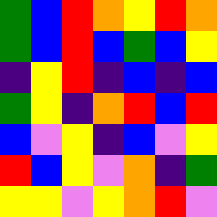[["green", "blue", "red", "orange", "yellow", "red", "orange"], ["green", "blue", "red", "blue", "green", "blue", "yellow"], ["indigo", "yellow", "red", "indigo", "blue", "indigo", "blue"], ["green", "yellow", "indigo", "orange", "red", "blue", "red"], ["blue", "violet", "yellow", "indigo", "blue", "violet", "yellow"], ["red", "blue", "yellow", "violet", "orange", "indigo", "green"], ["yellow", "yellow", "violet", "yellow", "orange", "red", "violet"]]